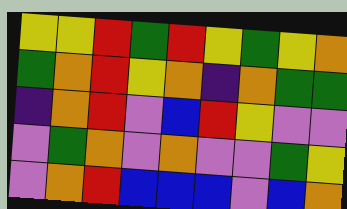[["yellow", "yellow", "red", "green", "red", "yellow", "green", "yellow", "orange"], ["green", "orange", "red", "yellow", "orange", "indigo", "orange", "green", "green"], ["indigo", "orange", "red", "violet", "blue", "red", "yellow", "violet", "violet"], ["violet", "green", "orange", "violet", "orange", "violet", "violet", "green", "yellow"], ["violet", "orange", "red", "blue", "blue", "blue", "violet", "blue", "orange"]]